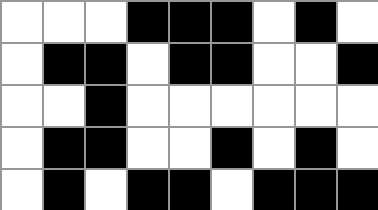[["white", "white", "white", "black", "black", "black", "white", "black", "white"], ["white", "black", "black", "white", "black", "black", "white", "white", "black"], ["white", "white", "black", "white", "white", "white", "white", "white", "white"], ["white", "black", "black", "white", "white", "black", "white", "black", "white"], ["white", "black", "white", "black", "black", "white", "black", "black", "black"]]